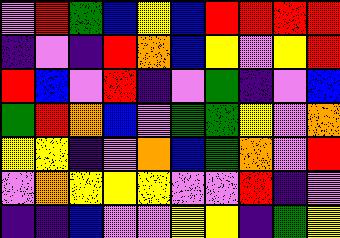[["violet", "red", "green", "blue", "yellow", "blue", "red", "red", "red", "red"], ["indigo", "violet", "indigo", "red", "orange", "blue", "yellow", "violet", "yellow", "red"], ["red", "blue", "violet", "red", "indigo", "violet", "green", "indigo", "violet", "blue"], ["green", "red", "orange", "blue", "violet", "green", "green", "yellow", "violet", "orange"], ["yellow", "yellow", "indigo", "violet", "orange", "blue", "green", "orange", "violet", "red"], ["violet", "orange", "yellow", "yellow", "yellow", "violet", "violet", "red", "indigo", "violet"], ["indigo", "indigo", "blue", "violet", "violet", "yellow", "yellow", "indigo", "green", "yellow"]]